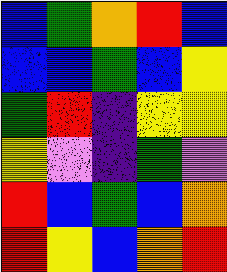[["blue", "green", "orange", "red", "blue"], ["blue", "blue", "green", "blue", "yellow"], ["green", "red", "indigo", "yellow", "yellow"], ["yellow", "violet", "indigo", "green", "violet"], ["red", "blue", "green", "blue", "orange"], ["red", "yellow", "blue", "orange", "red"]]